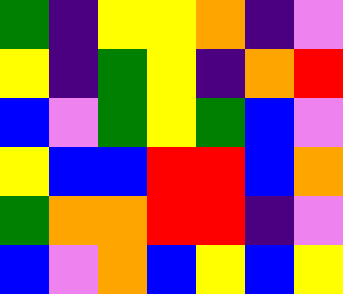[["green", "indigo", "yellow", "yellow", "orange", "indigo", "violet"], ["yellow", "indigo", "green", "yellow", "indigo", "orange", "red"], ["blue", "violet", "green", "yellow", "green", "blue", "violet"], ["yellow", "blue", "blue", "red", "red", "blue", "orange"], ["green", "orange", "orange", "red", "red", "indigo", "violet"], ["blue", "violet", "orange", "blue", "yellow", "blue", "yellow"]]